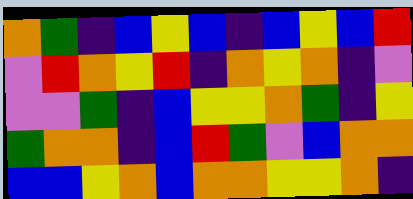[["orange", "green", "indigo", "blue", "yellow", "blue", "indigo", "blue", "yellow", "blue", "red"], ["violet", "red", "orange", "yellow", "red", "indigo", "orange", "yellow", "orange", "indigo", "violet"], ["violet", "violet", "green", "indigo", "blue", "yellow", "yellow", "orange", "green", "indigo", "yellow"], ["green", "orange", "orange", "indigo", "blue", "red", "green", "violet", "blue", "orange", "orange"], ["blue", "blue", "yellow", "orange", "blue", "orange", "orange", "yellow", "yellow", "orange", "indigo"]]